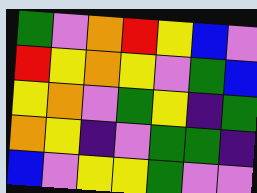[["green", "violet", "orange", "red", "yellow", "blue", "violet"], ["red", "yellow", "orange", "yellow", "violet", "green", "blue"], ["yellow", "orange", "violet", "green", "yellow", "indigo", "green"], ["orange", "yellow", "indigo", "violet", "green", "green", "indigo"], ["blue", "violet", "yellow", "yellow", "green", "violet", "violet"]]